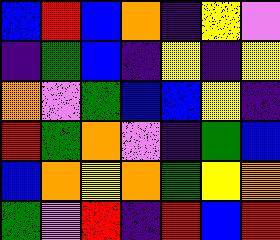[["blue", "red", "blue", "orange", "indigo", "yellow", "violet"], ["indigo", "green", "blue", "indigo", "yellow", "indigo", "yellow"], ["orange", "violet", "green", "blue", "blue", "yellow", "indigo"], ["red", "green", "orange", "violet", "indigo", "green", "blue"], ["blue", "orange", "yellow", "orange", "green", "yellow", "orange"], ["green", "violet", "red", "indigo", "red", "blue", "red"]]